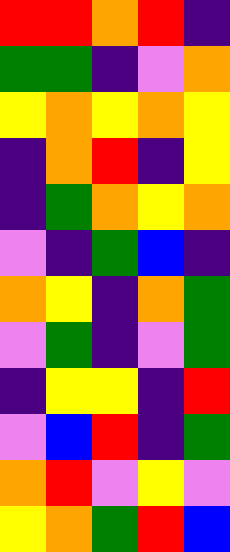[["red", "red", "orange", "red", "indigo"], ["green", "green", "indigo", "violet", "orange"], ["yellow", "orange", "yellow", "orange", "yellow"], ["indigo", "orange", "red", "indigo", "yellow"], ["indigo", "green", "orange", "yellow", "orange"], ["violet", "indigo", "green", "blue", "indigo"], ["orange", "yellow", "indigo", "orange", "green"], ["violet", "green", "indigo", "violet", "green"], ["indigo", "yellow", "yellow", "indigo", "red"], ["violet", "blue", "red", "indigo", "green"], ["orange", "red", "violet", "yellow", "violet"], ["yellow", "orange", "green", "red", "blue"]]